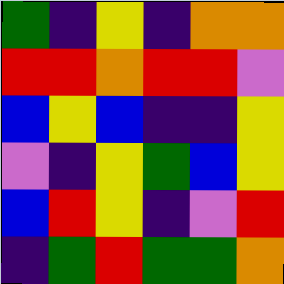[["green", "indigo", "yellow", "indigo", "orange", "orange"], ["red", "red", "orange", "red", "red", "violet"], ["blue", "yellow", "blue", "indigo", "indigo", "yellow"], ["violet", "indigo", "yellow", "green", "blue", "yellow"], ["blue", "red", "yellow", "indigo", "violet", "red"], ["indigo", "green", "red", "green", "green", "orange"]]